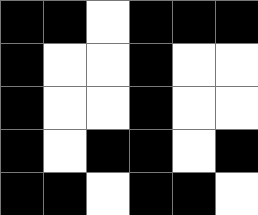[["black", "black", "white", "black", "black", "black"], ["black", "white", "white", "black", "white", "white"], ["black", "white", "white", "black", "white", "white"], ["black", "white", "black", "black", "white", "black"], ["black", "black", "white", "black", "black", "white"]]